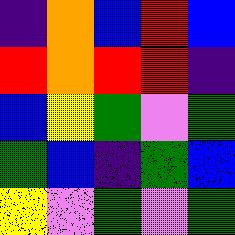[["indigo", "orange", "blue", "red", "blue"], ["red", "orange", "red", "red", "indigo"], ["blue", "yellow", "green", "violet", "green"], ["green", "blue", "indigo", "green", "blue"], ["yellow", "violet", "green", "violet", "green"]]